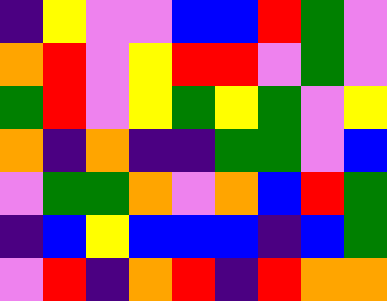[["indigo", "yellow", "violet", "violet", "blue", "blue", "red", "green", "violet"], ["orange", "red", "violet", "yellow", "red", "red", "violet", "green", "violet"], ["green", "red", "violet", "yellow", "green", "yellow", "green", "violet", "yellow"], ["orange", "indigo", "orange", "indigo", "indigo", "green", "green", "violet", "blue"], ["violet", "green", "green", "orange", "violet", "orange", "blue", "red", "green"], ["indigo", "blue", "yellow", "blue", "blue", "blue", "indigo", "blue", "green"], ["violet", "red", "indigo", "orange", "red", "indigo", "red", "orange", "orange"]]